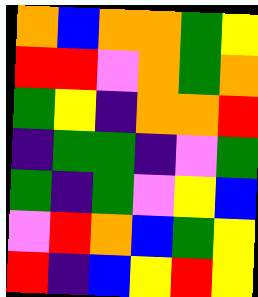[["orange", "blue", "orange", "orange", "green", "yellow"], ["red", "red", "violet", "orange", "green", "orange"], ["green", "yellow", "indigo", "orange", "orange", "red"], ["indigo", "green", "green", "indigo", "violet", "green"], ["green", "indigo", "green", "violet", "yellow", "blue"], ["violet", "red", "orange", "blue", "green", "yellow"], ["red", "indigo", "blue", "yellow", "red", "yellow"]]